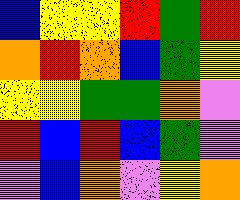[["blue", "yellow", "yellow", "red", "green", "red"], ["orange", "red", "orange", "blue", "green", "yellow"], ["yellow", "yellow", "green", "green", "orange", "violet"], ["red", "blue", "red", "blue", "green", "violet"], ["violet", "blue", "orange", "violet", "yellow", "orange"]]